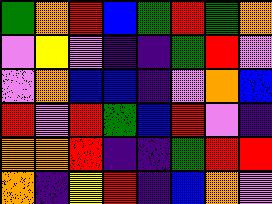[["green", "orange", "red", "blue", "green", "red", "green", "orange"], ["violet", "yellow", "violet", "indigo", "indigo", "green", "red", "violet"], ["violet", "orange", "blue", "blue", "indigo", "violet", "orange", "blue"], ["red", "violet", "red", "green", "blue", "red", "violet", "indigo"], ["orange", "orange", "red", "indigo", "indigo", "green", "red", "red"], ["orange", "indigo", "yellow", "red", "indigo", "blue", "orange", "violet"]]